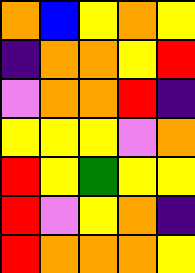[["orange", "blue", "yellow", "orange", "yellow"], ["indigo", "orange", "orange", "yellow", "red"], ["violet", "orange", "orange", "red", "indigo"], ["yellow", "yellow", "yellow", "violet", "orange"], ["red", "yellow", "green", "yellow", "yellow"], ["red", "violet", "yellow", "orange", "indigo"], ["red", "orange", "orange", "orange", "yellow"]]